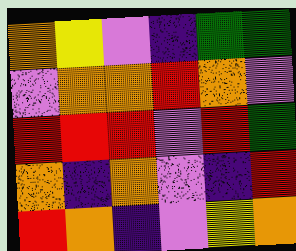[["orange", "yellow", "violet", "indigo", "green", "green"], ["violet", "orange", "orange", "red", "orange", "violet"], ["red", "red", "red", "violet", "red", "green"], ["orange", "indigo", "orange", "violet", "indigo", "red"], ["red", "orange", "indigo", "violet", "yellow", "orange"]]